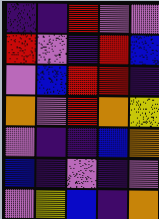[["indigo", "indigo", "red", "violet", "violet"], ["red", "violet", "indigo", "red", "blue"], ["violet", "blue", "red", "red", "indigo"], ["orange", "violet", "red", "orange", "yellow"], ["violet", "indigo", "indigo", "blue", "orange"], ["blue", "indigo", "violet", "indigo", "violet"], ["violet", "yellow", "blue", "indigo", "orange"]]